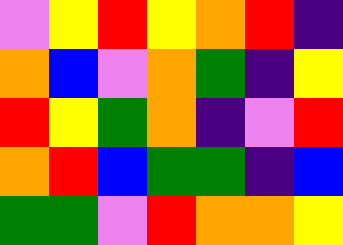[["violet", "yellow", "red", "yellow", "orange", "red", "indigo"], ["orange", "blue", "violet", "orange", "green", "indigo", "yellow"], ["red", "yellow", "green", "orange", "indigo", "violet", "red"], ["orange", "red", "blue", "green", "green", "indigo", "blue"], ["green", "green", "violet", "red", "orange", "orange", "yellow"]]